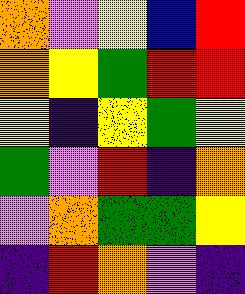[["orange", "violet", "yellow", "blue", "red"], ["orange", "yellow", "green", "red", "red"], ["yellow", "indigo", "yellow", "green", "yellow"], ["green", "violet", "red", "indigo", "orange"], ["violet", "orange", "green", "green", "yellow"], ["indigo", "red", "orange", "violet", "indigo"]]